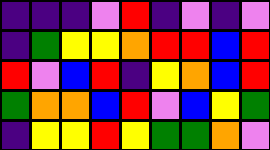[["indigo", "indigo", "indigo", "violet", "red", "indigo", "violet", "indigo", "violet"], ["indigo", "green", "yellow", "yellow", "orange", "red", "red", "blue", "red"], ["red", "violet", "blue", "red", "indigo", "yellow", "orange", "blue", "red"], ["green", "orange", "orange", "blue", "red", "violet", "blue", "yellow", "green"], ["indigo", "yellow", "yellow", "red", "yellow", "green", "green", "orange", "violet"]]